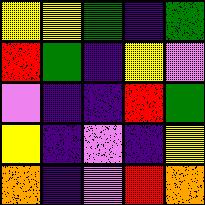[["yellow", "yellow", "green", "indigo", "green"], ["red", "green", "indigo", "yellow", "violet"], ["violet", "indigo", "indigo", "red", "green"], ["yellow", "indigo", "violet", "indigo", "yellow"], ["orange", "indigo", "violet", "red", "orange"]]